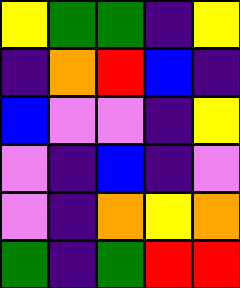[["yellow", "green", "green", "indigo", "yellow"], ["indigo", "orange", "red", "blue", "indigo"], ["blue", "violet", "violet", "indigo", "yellow"], ["violet", "indigo", "blue", "indigo", "violet"], ["violet", "indigo", "orange", "yellow", "orange"], ["green", "indigo", "green", "red", "red"]]